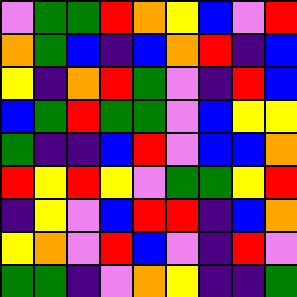[["violet", "green", "green", "red", "orange", "yellow", "blue", "violet", "red"], ["orange", "green", "blue", "indigo", "blue", "orange", "red", "indigo", "blue"], ["yellow", "indigo", "orange", "red", "green", "violet", "indigo", "red", "blue"], ["blue", "green", "red", "green", "green", "violet", "blue", "yellow", "yellow"], ["green", "indigo", "indigo", "blue", "red", "violet", "blue", "blue", "orange"], ["red", "yellow", "red", "yellow", "violet", "green", "green", "yellow", "red"], ["indigo", "yellow", "violet", "blue", "red", "red", "indigo", "blue", "orange"], ["yellow", "orange", "violet", "red", "blue", "violet", "indigo", "red", "violet"], ["green", "green", "indigo", "violet", "orange", "yellow", "indigo", "indigo", "green"]]